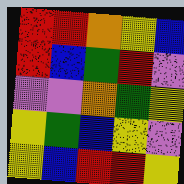[["red", "red", "orange", "yellow", "blue"], ["red", "blue", "green", "red", "violet"], ["violet", "violet", "orange", "green", "yellow"], ["yellow", "green", "blue", "yellow", "violet"], ["yellow", "blue", "red", "red", "yellow"]]